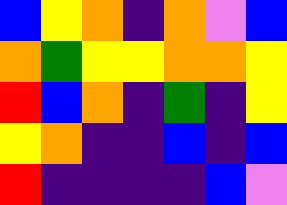[["blue", "yellow", "orange", "indigo", "orange", "violet", "blue"], ["orange", "green", "yellow", "yellow", "orange", "orange", "yellow"], ["red", "blue", "orange", "indigo", "green", "indigo", "yellow"], ["yellow", "orange", "indigo", "indigo", "blue", "indigo", "blue"], ["red", "indigo", "indigo", "indigo", "indigo", "blue", "violet"]]